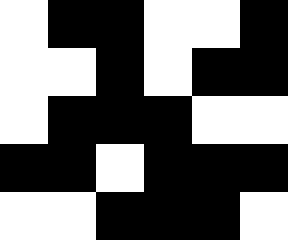[["white", "black", "black", "white", "white", "black"], ["white", "white", "black", "white", "black", "black"], ["white", "black", "black", "black", "white", "white"], ["black", "black", "white", "black", "black", "black"], ["white", "white", "black", "black", "black", "white"]]